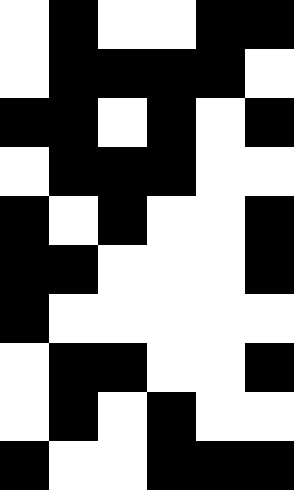[["white", "black", "white", "white", "black", "black"], ["white", "black", "black", "black", "black", "white"], ["black", "black", "white", "black", "white", "black"], ["white", "black", "black", "black", "white", "white"], ["black", "white", "black", "white", "white", "black"], ["black", "black", "white", "white", "white", "black"], ["black", "white", "white", "white", "white", "white"], ["white", "black", "black", "white", "white", "black"], ["white", "black", "white", "black", "white", "white"], ["black", "white", "white", "black", "black", "black"]]